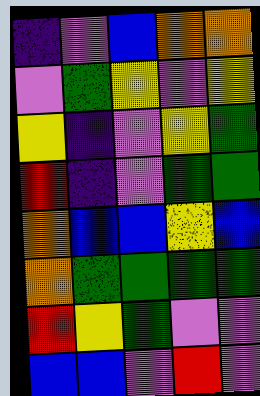[["indigo", "violet", "blue", "orange", "orange"], ["violet", "green", "yellow", "violet", "yellow"], ["yellow", "indigo", "violet", "yellow", "green"], ["red", "indigo", "violet", "green", "green"], ["orange", "blue", "blue", "yellow", "blue"], ["orange", "green", "green", "green", "green"], ["red", "yellow", "green", "violet", "violet"], ["blue", "blue", "violet", "red", "violet"]]